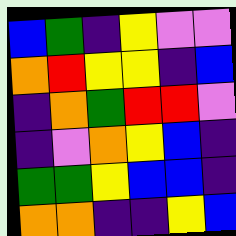[["blue", "green", "indigo", "yellow", "violet", "violet"], ["orange", "red", "yellow", "yellow", "indigo", "blue"], ["indigo", "orange", "green", "red", "red", "violet"], ["indigo", "violet", "orange", "yellow", "blue", "indigo"], ["green", "green", "yellow", "blue", "blue", "indigo"], ["orange", "orange", "indigo", "indigo", "yellow", "blue"]]